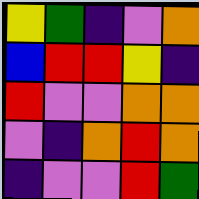[["yellow", "green", "indigo", "violet", "orange"], ["blue", "red", "red", "yellow", "indigo"], ["red", "violet", "violet", "orange", "orange"], ["violet", "indigo", "orange", "red", "orange"], ["indigo", "violet", "violet", "red", "green"]]